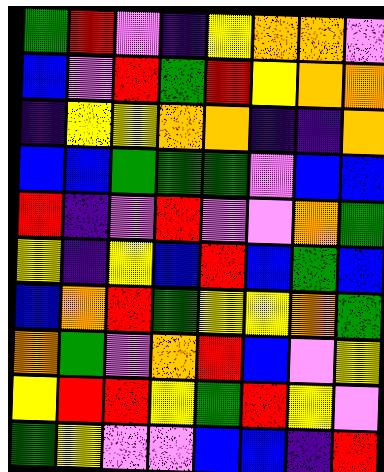[["green", "red", "violet", "indigo", "yellow", "orange", "orange", "violet"], ["blue", "violet", "red", "green", "red", "yellow", "orange", "orange"], ["indigo", "yellow", "yellow", "orange", "orange", "indigo", "indigo", "orange"], ["blue", "blue", "green", "green", "green", "violet", "blue", "blue"], ["red", "indigo", "violet", "red", "violet", "violet", "orange", "green"], ["yellow", "indigo", "yellow", "blue", "red", "blue", "green", "blue"], ["blue", "orange", "red", "green", "yellow", "yellow", "orange", "green"], ["orange", "green", "violet", "orange", "red", "blue", "violet", "yellow"], ["yellow", "red", "red", "yellow", "green", "red", "yellow", "violet"], ["green", "yellow", "violet", "violet", "blue", "blue", "indigo", "red"]]